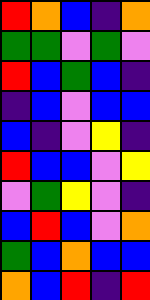[["red", "orange", "blue", "indigo", "orange"], ["green", "green", "violet", "green", "violet"], ["red", "blue", "green", "blue", "indigo"], ["indigo", "blue", "violet", "blue", "blue"], ["blue", "indigo", "violet", "yellow", "indigo"], ["red", "blue", "blue", "violet", "yellow"], ["violet", "green", "yellow", "violet", "indigo"], ["blue", "red", "blue", "violet", "orange"], ["green", "blue", "orange", "blue", "blue"], ["orange", "blue", "red", "indigo", "red"]]